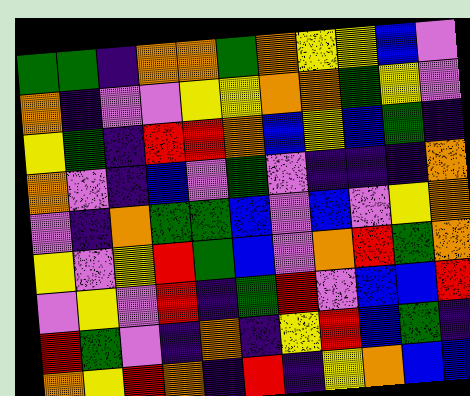[["green", "green", "indigo", "orange", "orange", "green", "orange", "yellow", "yellow", "blue", "violet"], ["orange", "indigo", "violet", "violet", "yellow", "yellow", "orange", "orange", "green", "yellow", "violet"], ["yellow", "green", "indigo", "red", "red", "orange", "blue", "yellow", "blue", "green", "indigo"], ["orange", "violet", "indigo", "blue", "violet", "green", "violet", "indigo", "indigo", "indigo", "orange"], ["violet", "indigo", "orange", "green", "green", "blue", "violet", "blue", "violet", "yellow", "orange"], ["yellow", "violet", "yellow", "red", "green", "blue", "violet", "orange", "red", "green", "orange"], ["violet", "yellow", "violet", "red", "indigo", "green", "red", "violet", "blue", "blue", "red"], ["red", "green", "violet", "indigo", "orange", "indigo", "yellow", "red", "blue", "green", "indigo"], ["orange", "yellow", "red", "orange", "indigo", "red", "indigo", "yellow", "orange", "blue", "blue"]]